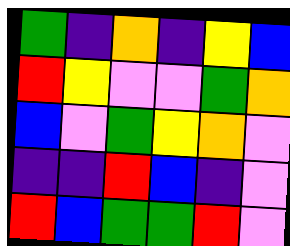[["green", "indigo", "orange", "indigo", "yellow", "blue"], ["red", "yellow", "violet", "violet", "green", "orange"], ["blue", "violet", "green", "yellow", "orange", "violet"], ["indigo", "indigo", "red", "blue", "indigo", "violet"], ["red", "blue", "green", "green", "red", "violet"]]